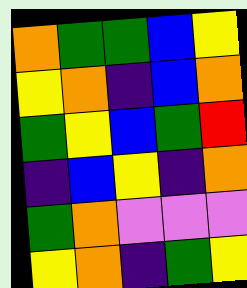[["orange", "green", "green", "blue", "yellow"], ["yellow", "orange", "indigo", "blue", "orange"], ["green", "yellow", "blue", "green", "red"], ["indigo", "blue", "yellow", "indigo", "orange"], ["green", "orange", "violet", "violet", "violet"], ["yellow", "orange", "indigo", "green", "yellow"]]